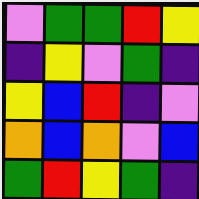[["violet", "green", "green", "red", "yellow"], ["indigo", "yellow", "violet", "green", "indigo"], ["yellow", "blue", "red", "indigo", "violet"], ["orange", "blue", "orange", "violet", "blue"], ["green", "red", "yellow", "green", "indigo"]]